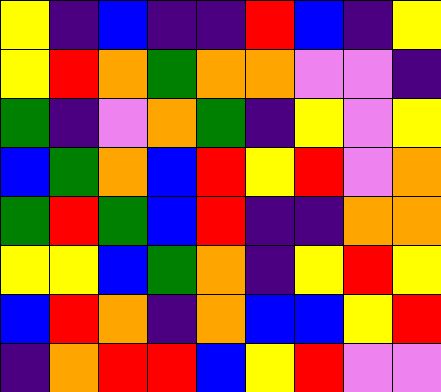[["yellow", "indigo", "blue", "indigo", "indigo", "red", "blue", "indigo", "yellow"], ["yellow", "red", "orange", "green", "orange", "orange", "violet", "violet", "indigo"], ["green", "indigo", "violet", "orange", "green", "indigo", "yellow", "violet", "yellow"], ["blue", "green", "orange", "blue", "red", "yellow", "red", "violet", "orange"], ["green", "red", "green", "blue", "red", "indigo", "indigo", "orange", "orange"], ["yellow", "yellow", "blue", "green", "orange", "indigo", "yellow", "red", "yellow"], ["blue", "red", "orange", "indigo", "orange", "blue", "blue", "yellow", "red"], ["indigo", "orange", "red", "red", "blue", "yellow", "red", "violet", "violet"]]